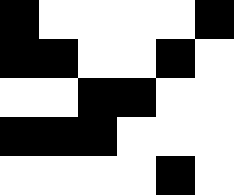[["black", "white", "white", "white", "white", "black"], ["black", "black", "white", "white", "black", "white"], ["white", "white", "black", "black", "white", "white"], ["black", "black", "black", "white", "white", "white"], ["white", "white", "white", "white", "black", "white"]]